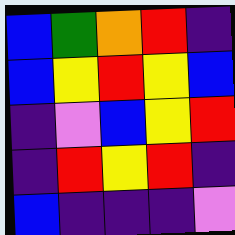[["blue", "green", "orange", "red", "indigo"], ["blue", "yellow", "red", "yellow", "blue"], ["indigo", "violet", "blue", "yellow", "red"], ["indigo", "red", "yellow", "red", "indigo"], ["blue", "indigo", "indigo", "indigo", "violet"]]